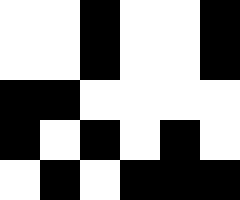[["white", "white", "black", "white", "white", "black"], ["white", "white", "black", "white", "white", "black"], ["black", "black", "white", "white", "white", "white"], ["black", "white", "black", "white", "black", "white"], ["white", "black", "white", "black", "black", "black"]]